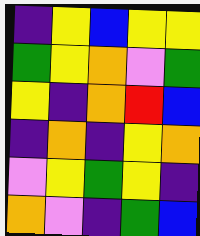[["indigo", "yellow", "blue", "yellow", "yellow"], ["green", "yellow", "orange", "violet", "green"], ["yellow", "indigo", "orange", "red", "blue"], ["indigo", "orange", "indigo", "yellow", "orange"], ["violet", "yellow", "green", "yellow", "indigo"], ["orange", "violet", "indigo", "green", "blue"]]